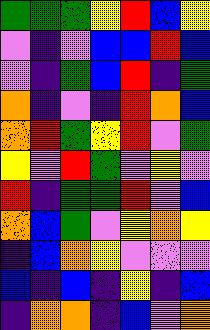[["green", "green", "green", "yellow", "red", "blue", "yellow"], ["violet", "indigo", "violet", "blue", "blue", "red", "blue"], ["violet", "indigo", "green", "blue", "red", "indigo", "green"], ["orange", "indigo", "violet", "indigo", "red", "orange", "blue"], ["orange", "red", "green", "yellow", "red", "violet", "green"], ["yellow", "violet", "red", "green", "violet", "yellow", "violet"], ["red", "indigo", "green", "green", "red", "violet", "blue"], ["orange", "blue", "green", "violet", "yellow", "orange", "yellow"], ["indigo", "blue", "orange", "yellow", "violet", "violet", "violet"], ["blue", "indigo", "blue", "indigo", "yellow", "indigo", "blue"], ["indigo", "orange", "orange", "indigo", "blue", "violet", "orange"]]